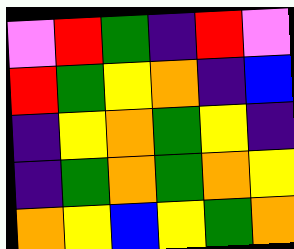[["violet", "red", "green", "indigo", "red", "violet"], ["red", "green", "yellow", "orange", "indigo", "blue"], ["indigo", "yellow", "orange", "green", "yellow", "indigo"], ["indigo", "green", "orange", "green", "orange", "yellow"], ["orange", "yellow", "blue", "yellow", "green", "orange"]]